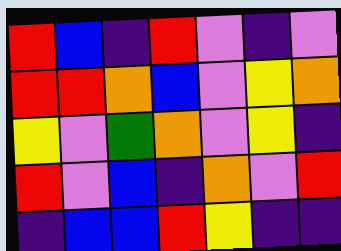[["red", "blue", "indigo", "red", "violet", "indigo", "violet"], ["red", "red", "orange", "blue", "violet", "yellow", "orange"], ["yellow", "violet", "green", "orange", "violet", "yellow", "indigo"], ["red", "violet", "blue", "indigo", "orange", "violet", "red"], ["indigo", "blue", "blue", "red", "yellow", "indigo", "indigo"]]